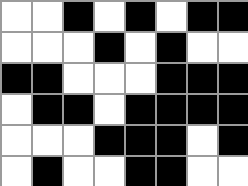[["white", "white", "black", "white", "black", "white", "black", "black"], ["white", "white", "white", "black", "white", "black", "white", "white"], ["black", "black", "white", "white", "white", "black", "black", "black"], ["white", "black", "black", "white", "black", "black", "black", "black"], ["white", "white", "white", "black", "black", "black", "white", "black"], ["white", "black", "white", "white", "black", "black", "white", "white"]]